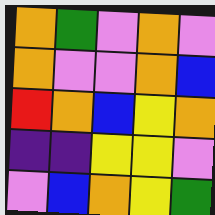[["orange", "green", "violet", "orange", "violet"], ["orange", "violet", "violet", "orange", "blue"], ["red", "orange", "blue", "yellow", "orange"], ["indigo", "indigo", "yellow", "yellow", "violet"], ["violet", "blue", "orange", "yellow", "green"]]